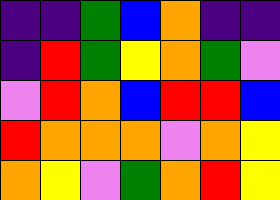[["indigo", "indigo", "green", "blue", "orange", "indigo", "indigo"], ["indigo", "red", "green", "yellow", "orange", "green", "violet"], ["violet", "red", "orange", "blue", "red", "red", "blue"], ["red", "orange", "orange", "orange", "violet", "orange", "yellow"], ["orange", "yellow", "violet", "green", "orange", "red", "yellow"]]